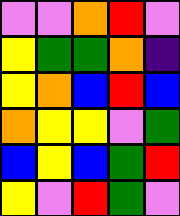[["violet", "violet", "orange", "red", "violet"], ["yellow", "green", "green", "orange", "indigo"], ["yellow", "orange", "blue", "red", "blue"], ["orange", "yellow", "yellow", "violet", "green"], ["blue", "yellow", "blue", "green", "red"], ["yellow", "violet", "red", "green", "violet"]]